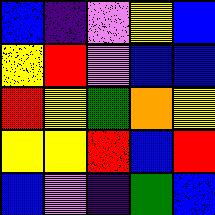[["blue", "indigo", "violet", "yellow", "blue"], ["yellow", "red", "violet", "blue", "blue"], ["red", "yellow", "green", "orange", "yellow"], ["yellow", "yellow", "red", "blue", "red"], ["blue", "violet", "indigo", "green", "blue"]]